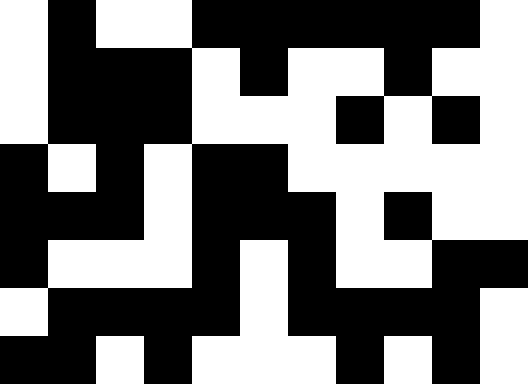[["white", "black", "white", "white", "black", "black", "black", "black", "black", "black", "white"], ["white", "black", "black", "black", "white", "black", "white", "white", "black", "white", "white"], ["white", "black", "black", "black", "white", "white", "white", "black", "white", "black", "white"], ["black", "white", "black", "white", "black", "black", "white", "white", "white", "white", "white"], ["black", "black", "black", "white", "black", "black", "black", "white", "black", "white", "white"], ["black", "white", "white", "white", "black", "white", "black", "white", "white", "black", "black"], ["white", "black", "black", "black", "black", "white", "black", "black", "black", "black", "white"], ["black", "black", "white", "black", "white", "white", "white", "black", "white", "black", "white"]]